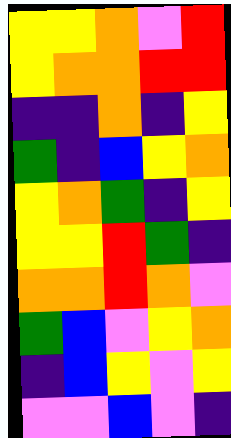[["yellow", "yellow", "orange", "violet", "red"], ["yellow", "orange", "orange", "red", "red"], ["indigo", "indigo", "orange", "indigo", "yellow"], ["green", "indigo", "blue", "yellow", "orange"], ["yellow", "orange", "green", "indigo", "yellow"], ["yellow", "yellow", "red", "green", "indigo"], ["orange", "orange", "red", "orange", "violet"], ["green", "blue", "violet", "yellow", "orange"], ["indigo", "blue", "yellow", "violet", "yellow"], ["violet", "violet", "blue", "violet", "indigo"]]